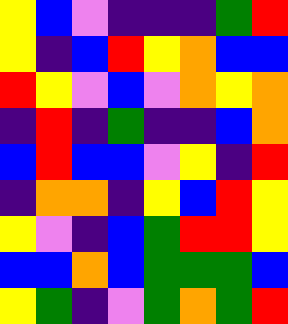[["yellow", "blue", "violet", "indigo", "indigo", "indigo", "green", "red"], ["yellow", "indigo", "blue", "red", "yellow", "orange", "blue", "blue"], ["red", "yellow", "violet", "blue", "violet", "orange", "yellow", "orange"], ["indigo", "red", "indigo", "green", "indigo", "indigo", "blue", "orange"], ["blue", "red", "blue", "blue", "violet", "yellow", "indigo", "red"], ["indigo", "orange", "orange", "indigo", "yellow", "blue", "red", "yellow"], ["yellow", "violet", "indigo", "blue", "green", "red", "red", "yellow"], ["blue", "blue", "orange", "blue", "green", "green", "green", "blue"], ["yellow", "green", "indigo", "violet", "green", "orange", "green", "red"]]